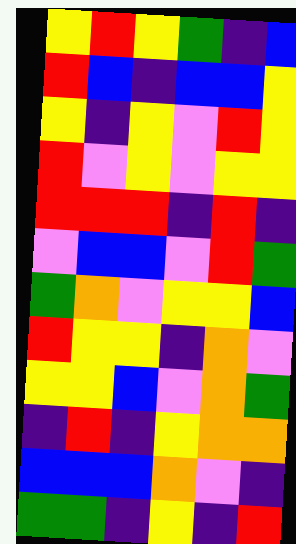[["yellow", "red", "yellow", "green", "indigo", "blue"], ["red", "blue", "indigo", "blue", "blue", "yellow"], ["yellow", "indigo", "yellow", "violet", "red", "yellow"], ["red", "violet", "yellow", "violet", "yellow", "yellow"], ["red", "red", "red", "indigo", "red", "indigo"], ["violet", "blue", "blue", "violet", "red", "green"], ["green", "orange", "violet", "yellow", "yellow", "blue"], ["red", "yellow", "yellow", "indigo", "orange", "violet"], ["yellow", "yellow", "blue", "violet", "orange", "green"], ["indigo", "red", "indigo", "yellow", "orange", "orange"], ["blue", "blue", "blue", "orange", "violet", "indigo"], ["green", "green", "indigo", "yellow", "indigo", "red"]]